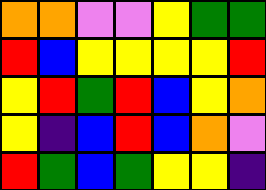[["orange", "orange", "violet", "violet", "yellow", "green", "green"], ["red", "blue", "yellow", "yellow", "yellow", "yellow", "red"], ["yellow", "red", "green", "red", "blue", "yellow", "orange"], ["yellow", "indigo", "blue", "red", "blue", "orange", "violet"], ["red", "green", "blue", "green", "yellow", "yellow", "indigo"]]